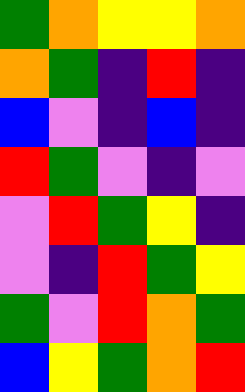[["green", "orange", "yellow", "yellow", "orange"], ["orange", "green", "indigo", "red", "indigo"], ["blue", "violet", "indigo", "blue", "indigo"], ["red", "green", "violet", "indigo", "violet"], ["violet", "red", "green", "yellow", "indigo"], ["violet", "indigo", "red", "green", "yellow"], ["green", "violet", "red", "orange", "green"], ["blue", "yellow", "green", "orange", "red"]]